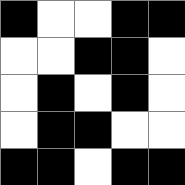[["black", "white", "white", "black", "black"], ["white", "white", "black", "black", "white"], ["white", "black", "white", "black", "white"], ["white", "black", "black", "white", "white"], ["black", "black", "white", "black", "black"]]